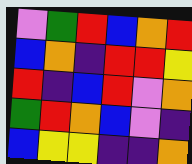[["violet", "green", "red", "blue", "orange", "red"], ["blue", "orange", "indigo", "red", "red", "yellow"], ["red", "indigo", "blue", "red", "violet", "orange"], ["green", "red", "orange", "blue", "violet", "indigo"], ["blue", "yellow", "yellow", "indigo", "indigo", "orange"]]